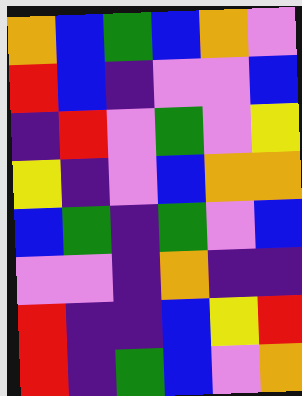[["orange", "blue", "green", "blue", "orange", "violet"], ["red", "blue", "indigo", "violet", "violet", "blue"], ["indigo", "red", "violet", "green", "violet", "yellow"], ["yellow", "indigo", "violet", "blue", "orange", "orange"], ["blue", "green", "indigo", "green", "violet", "blue"], ["violet", "violet", "indigo", "orange", "indigo", "indigo"], ["red", "indigo", "indigo", "blue", "yellow", "red"], ["red", "indigo", "green", "blue", "violet", "orange"]]